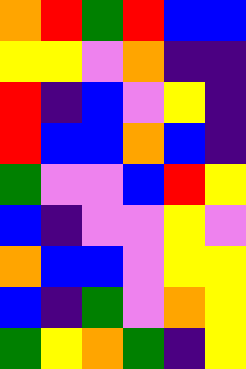[["orange", "red", "green", "red", "blue", "blue"], ["yellow", "yellow", "violet", "orange", "indigo", "indigo"], ["red", "indigo", "blue", "violet", "yellow", "indigo"], ["red", "blue", "blue", "orange", "blue", "indigo"], ["green", "violet", "violet", "blue", "red", "yellow"], ["blue", "indigo", "violet", "violet", "yellow", "violet"], ["orange", "blue", "blue", "violet", "yellow", "yellow"], ["blue", "indigo", "green", "violet", "orange", "yellow"], ["green", "yellow", "orange", "green", "indigo", "yellow"]]